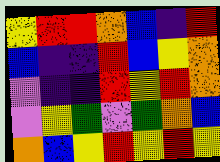[["yellow", "red", "red", "orange", "blue", "indigo", "red"], ["blue", "indigo", "indigo", "red", "blue", "yellow", "orange"], ["violet", "indigo", "indigo", "red", "yellow", "red", "orange"], ["violet", "yellow", "green", "violet", "green", "orange", "blue"], ["orange", "blue", "yellow", "red", "yellow", "red", "yellow"]]